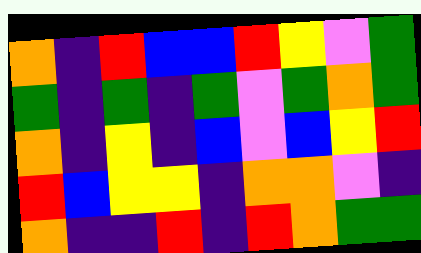[["orange", "indigo", "red", "blue", "blue", "red", "yellow", "violet", "green"], ["green", "indigo", "green", "indigo", "green", "violet", "green", "orange", "green"], ["orange", "indigo", "yellow", "indigo", "blue", "violet", "blue", "yellow", "red"], ["red", "blue", "yellow", "yellow", "indigo", "orange", "orange", "violet", "indigo"], ["orange", "indigo", "indigo", "red", "indigo", "red", "orange", "green", "green"]]